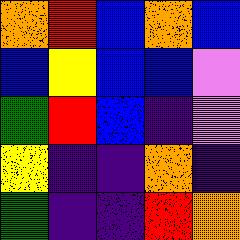[["orange", "red", "blue", "orange", "blue"], ["blue", "yellow", "blue", "blue", "violet"], ["green", "red", "blue", "indigo", "violet"], ["yellow", "indigo", "indigo", "orange", "indigo"], ["green", "indigo", "indigo", "red", "orange"]]